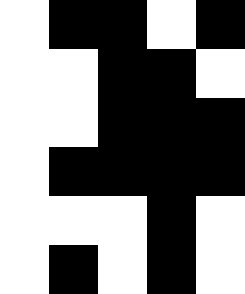[["white", "black", "black", "white", "black"], ["white", "white", "black", "black", "white"], ["white", "white", "black", "black", "black"], ["white", "black", "black", "black", "black"], ["white", "white", "white", "black", "white"], ["white", "black", "white", "black", "white"]]